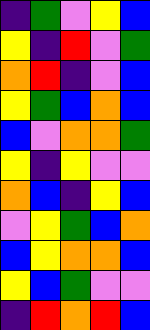[["indigo", "green", "violet", "yellow", "blue"], ["yellow", "indigo", "red", "violet", "green"], ["orange", "red", "indigo", "violet", "blue"], ["yellow", "green", "blue", "orange", "blue"], ["blue", "violet", "orange", "orange", "green"], ["yellow", "indigo", "yellow", "violet", "violet"], ["orange", "blue", "indigo", "yellow", "blue"], ["violet", "yellow", "green", "blue", "orange"], ["blue", "yellow", "orange", "orange", "blue"], ["yellow", "blue", "green", "violet", "violet"], ["indigo", "red", "orange", "red", "blue"]]